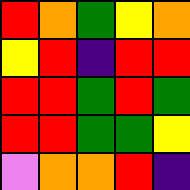[["red", "orange", "green", "yellow", "orange"], ["yellow", "red", "indigo", "red", "red"], ["red", "red", "green", "red", "green"], ["red", "red", "green", "green", "yellow"], ["violet", "orange", "orange", "red", "indigo"]]